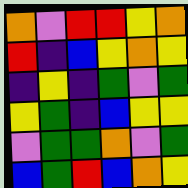[["orange", "violet", "red", "red", "yellow", "orange"], ["red", "indigo", "blue", "yellow", "orange", "yellow"], ["indigo", "yellow", "indigo", "green", "violet", "green"], ["yellow", "green", "indigo", "blue", "yellow", "yellow"], ["violet", "green", "green", "orange", "violet", "green"], ["blue", "green", "red", "blue", "orange", "yellow"]]